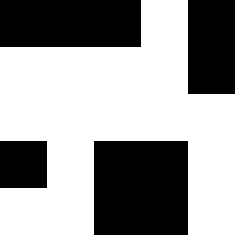[["black", "black", "black", "white", "black"], ["white", "white", "white", "white", "black"], ["white", "white", "white", "white", "white"], ["black", "white", "black", "black", "white"], ["white", "white", "black", "black", "white"]]